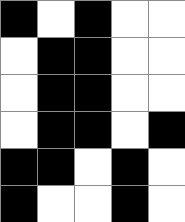[["black", "white", "black", "white", "white"], ["white", "black", "black", "white", "white"], ["white", "black", "black", "white", "white"], ["white", "black", "black", "white", "black"], ["black", "black", "white", "black", "white"], ["black", "white", "white", "black", "white"]]